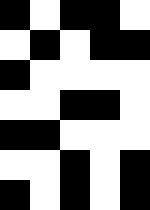[["black", "white", "black", "black", "white"], ["white", "black", "white", "black", "black"], ["black", "white", "white", "white", "white"], ["white", "white", "black", "black", "white"], ["black", "black", "white", "white", "white"], ["white", "white", "black", "white", "black"], ["black", "white", "black", "white", "black"]]